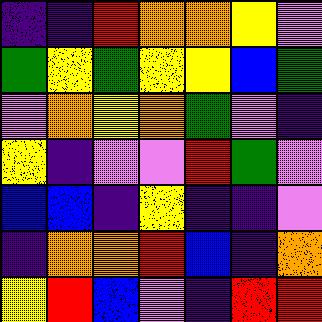[["indigo", "indigo", "red", "orange", "orange", "yellow", "violet"], ["green", "yellow", "green", "yellow", "yellow", "blue", "green"], ["violet", "orange", "yellow", "orange", "green", "violet", "indigo"], ["yellow", "indigo", "violet", "violet", "red", "green", "violet"], ["blue", "blue", "indigo", "yellow", "indigo", "indigo", "violet"], ["indigo", "orange", "orange", "red", "blue", "indigo", "orange"], ["yellow", "red", "blue", "violet", "indigo", "red", "red"]]